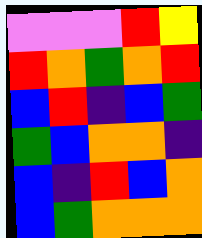[["violet", "violet", "violet", "red", "yellow"], ["red", "orange", "green", "orange", "red"], ["blue", "red", "indigo", "blue", "green"], ["green", "blue", "orange", "orange", "indigo"], ["blue", "indigo", "red", "blue", "orange"], ["blue", "green", "orange", "orange", "orange"]]